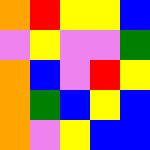[["orange", "red", "yellow", "yellow", "blue"], ["violet", "yellow", "violet", "violet", "green"], ["orange", "blue", "violet", "red", "yellow"], ["orange", "green", "blue", "yellow", "blue"], ["orange", "violet", "yellow", "blue", "blue"]]